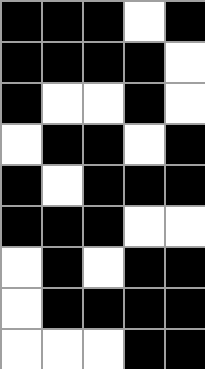[["black", "black", "black", "white", "black"], ["black", "black", "black", "black", "white"], ["black", "white", "white", "black", "white"], ["white", "black", "black", "white", "black"], ["black", "white", "black", "black", "black"], ["black", "black", "black", "white", "white"], ["white", "black", "white", "black", "black"], ["white", "black", "black", "black", "black"], ["white", "white", "white", "black", "black"]]